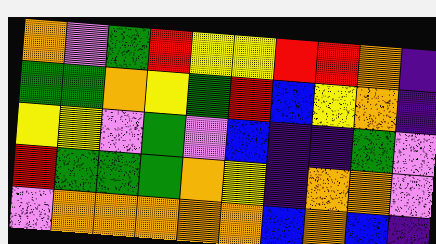[["orange", "violet", "green", "red", "yellow", "yellow", "red", "red", "orange", "indigo"], ["green", "green", "orange", "yellow", "green", "red", "blue", "yellow", "orange", "indigo"], ["yellow", "yellow", "violet", "green", "violet", "blue", "indigo", "indigo", "green", "violet"], ["red", "green", "green", "green", "orange", "yellow", "indigo", "orange", "orange", "violet"], ["violet", "orange", "orange", "orange", "orange", "orange", "blue", "orange", "blue", "indigo"]]